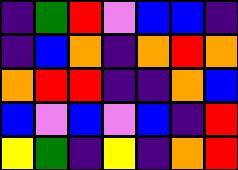[["indigo", "green", "red", "violet", "blue", "blue", "indigo"], ["indigo", "blue", "orange", "indigo", "orange", "red", "orange"], ["orange", "red", "red", "indigo", "indigo", "orange", "blue"], ["blue", "violet", "blue", "violet", "blue", "indigo", "red"], ["yellow", "green", "indigo", "yellow", "indigo", "orange", "red"]]